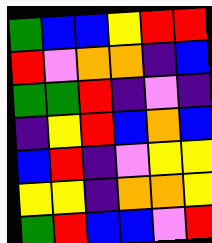[["green", "blue", "blue", "yellow", "red", "red"], ["red", "violet", "orange", "orange", "indigo", "blue"], ["green", "green", "red", "indigo", "violet", "indigo"], ["indigo", "yellow", "red", "blue", "orange", "blue"], ["blue", "red", "indigo", "violet", "yellow", "yellow"], ["yellow", "yellow", "indigo", "orange", "orange", "yellow"], ["green", "red", "blue", "blue", "violet", "red"]]